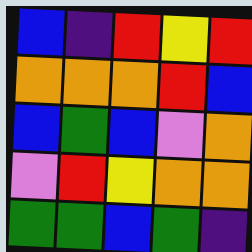[["blue", "indigo", "red", "yellow", "red"], ["orange", "orange", "orange", "red", "blue"], ["blue", "green", "blue", "violet", "orange"], ["violet", "red", "yellow", "orange", "orange"], ["green", "green", "blue", "green", "indigo"]]